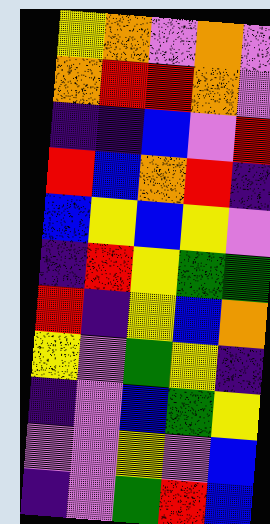[["yellow", "orange", "violet", "orange", "violet"], ["orange", "red", "red", "orange", "violet"], ["indigo", "indigo", "blue", "violet", "red"], ["red", "blue", "orange", "red", "indigo"], ["blue", "yellow", "blue", "yellow", "violet"], ["indigo", "red", "yellow", "green", "green"], ["red", "indigo", "yellow", "blue", "orange"], ["yellow", "violet", "green", "yellow", "indigo"], ["indigo", "violet", "blue", "green", "yellow"], ["violet", "violet", "yellow", "violet", "blue"], ["indigo", "violet", "green", "red", "blue"]]